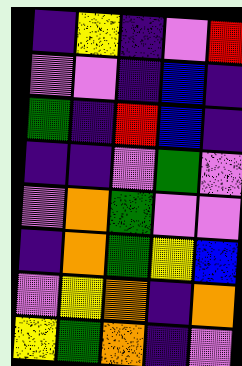[["indigo", "yellow", "indigo", "violet", "red"], ["violet", "violet", "indigo", "blue", "indigo"], ["green", "indigo", "red", "blue", "indigo"], ["indigo", "indigo", "violet", "green", "violet"], ["violet", "orange", "green", "violet", "violet"], ["indigo", "orange", "green", "yellow", "blue"], ["violet", "yellow", "orange", "indigo", "orange"], ["yellow", "green", "orange", "indigo", "violet"]]